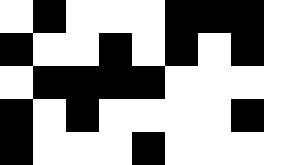[["white", "black", "white", "white", "white", "black", "black", "black", "white"], ["black", "white", "white", "black", "white", "black", "white", "black", "white"], ["white", "black", "black", "black", "black", "white", "white", "white", "white"], ["black", "white", "black", "white", "white", "white", "white", "black", "white"], ["black", "white", "white", "white", "black", "white", "white", "white", "white"]]